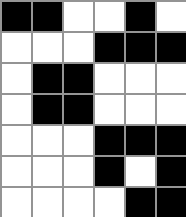[["black", "black", "white", "white", "black", "white"], ["white", "white", "white", "black", "black", "black"], ["white", "black", "black", "white", "white", "white"], ["white", "black", "black", "white", "white", "white"], ["white", "white", "white", "black", "black", "black"], ["white", "white", "white", "black", "white", "black"], ["white", "white", "white", "white", "black", "black"]]